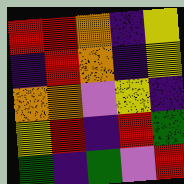[["red", "red", "orange", "indigo", "yellow"], ["indigo", "red", "orange", "indigo", "yellow"], ["orange", "orange", "violet", "yellow", "indigo"], ["yellow", "red", "indigo", "red", "green"], ["green", "indigo", "green", "violet", "red"]]